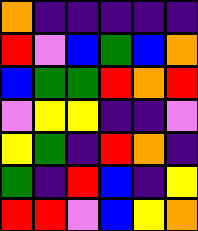[["orange", "indigo", "indigo", "indigo", "indigo", "indigo"], ["red", "violet", "blue", "green", "blue", "orange"], ["blue", "green", "green", "red", "orange", "red"], ["violet", "yellow", "yellow", "indigo", "indigo", "violet"], ["yellow", "green", "indigo", "red", "orange", "indigo"], ["green", "indigo", "red", "blue", "indigo", "yellow"], ["red", "red", "violet", "blue", "yellow", "orange"]]